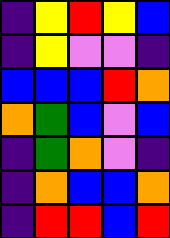[["indigo", "yellow", "red", "yellow", "blue"], ["indigo", "yellow", "violet", "violet", "indigo"], ["blue", "blue", "blue", "red", "orange"], ["orange", "green", "blue", "violet", "blue"], ["indigo", "green", "orange", "violet", "indigo"], ["indigo", "orange", "blue", "blue", "orange"], ["indigo", "red", "red", "blue", "red"]]